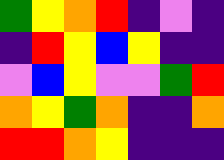[["green", "yellow", "orange", "red", "indigo", "violet", "indigo"], ["indigo", "red", "yellow", "blue", "yellow", "indigo", "indigo"], ["violet", "blue", "yellow", "violet", "violet", "green", "red"], ["orange", "yellow", "green", "orange", "indigo", "indigo", "orange"], ["red", "red", "orange", "yellow", "indigo", "indigo", "indigo"]]